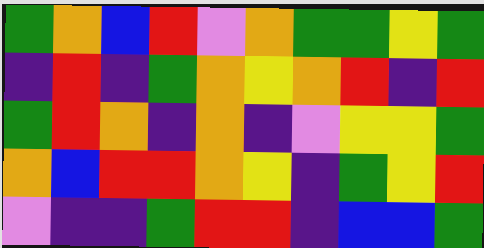[["green", "orange", "blue", "red", "violet", "orange", "green", "green", "yellow", "green"], ["indigo", "red", "indigo", "green", "orange", "yellow", "orange", "red", "indigo", "red"], ["green", "red", "orange", "indigo", "orange", "indigo", "violet", "yellow", "yellow", "green"], ["orange", "blue", "red", "red", "orange", "yellow", "indigo", "green", "yellow", "red"], ["violet", "indigo", "indigo", "green", "red", "red", "indigo", "blue", "blue", "green"]]